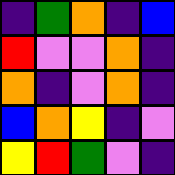[["indigo", "green", "orange", "indigo", "blue"], ["red", "violet", "violet", "orange", "indigo"], ["orange", "indigo", "violet", "orange", "indigo"], ["blue", "orange", "yellow", "indigo", "violet"], ["yellow", "red", "green", "violet", "indigo"]]